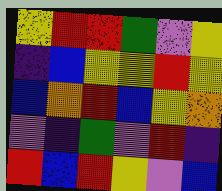[["yellow", "red", "red", "green", "violet", "yellow"], ["indigo", "blue", "yellow", "yellow", "red", "yellow"], ["blue", "orange", "red", "blue", "yellow", "orange"], ["violet", "indigo", "green", "violet", "red", "indigo"], ["red", "blue", "red", "yellow", "violet", "blue"]]